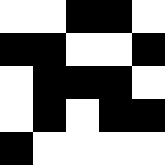[["white", "white", "black", "black", "white"], ["black", "black", "white", "white", "black"], ["white", "black", "black", "black", "white"], ["white", "black", "white", "black", "black"], ["black", "white", "white", "white", "white"]]